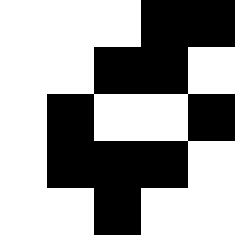[["white", "white", "white", "black", "black"], ["white", "white", "black", "black", "white"], ["white", "black", "white", "white", "black"], ["white", "black", "black", "black", "white"], ["white", "white", "black", "white", "white"]]